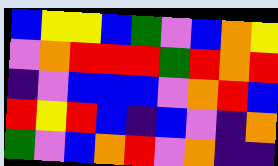[["blue", "yellow", "yellow", "blue", "green", "violet", "blue", "orange", "yellow"], ["violet", "orange", "red", "red", "red", "green", "red", "orange", "red"], ["indigo", "violet", "blue", "blue", "blue", "violet", "orange", "red", "blue"], ["red", "yellow", "red", "blue", "indigo", "blue", "violet", "indigo", "orange"], ["green", "violet", "blue", "orange", "red", "violet", "orange", "indigo", "indigo"]]